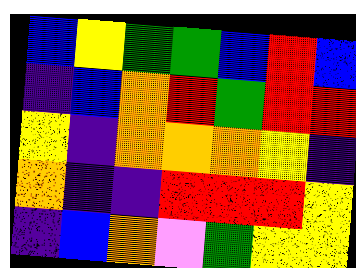[["blue", "yellow", "green", "green", "blue", "red", "blue"], ["indigo", "blue", "orange", "red", "green", "red", "red"], ["yellow", "indigo", "orange", "orange", "orange", "yellow", "indigo"], ["orange", "indigo", "indigo", "red", "red", "red", "yellow"], ["indigo", "blue", "orange", "violet", "green", "yellow", "yellow"]]